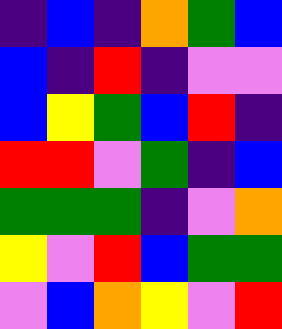[["indigo", "blue", "indigo", "orange", "green", "blue"], ["blue", "indigo", "red", "indigo", "violet", "violet"], ["blue", "yellow", "green", "blue", "red", "indigo"], ["red", "red", "violet", "green", "indigo", "blue"], ["green", "green", "green", "indigo", "violet", "orange"], ["yellow", "violet", "red", "blue", "green", "green"], ["violet", "blue", "orange", "yellow", "violet", "red"]]